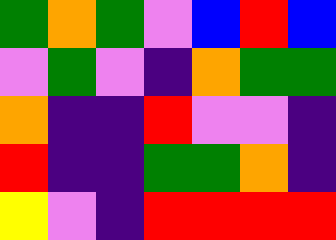[["green", "orange", "green", "violet", "blue", "red", "blue"], ["violet", "green", "violet", "indigo", "orange", "green", "green"], ["orange", "indigo", "indigo", "red", "violet", "violet", "indigo"], ["red", "indigo", "indigo", "green", "green", "orange", "indigo"], ["yellow", "violet", "indigo", "red", "red", "red", "red"]]